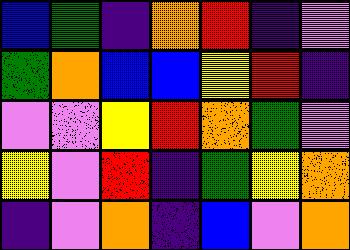[["blue", "green", "indigo", "orange", "red", "indigo", "violet"], ["green", "orange", "blue", "blue", "yellow", "red", "indigo"], ["violet", "violet", "yellow", "red", "orange", "green", "violet"], ["yellow", "violet", "red", "indigo", "green", "yellow", "orange"], ["indigo", "violet", "orange", "indigo", "blue", "violet", "orange"]]